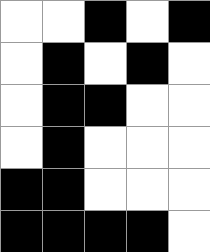[["white", "white", "black", "white", "black"], ["white", "black", "white", "black", "white"], ["white", "black", "black", "white", "white"], ["white", "black", "white", "white", "white"], ["black", "black", "white", "white", "white"], ["black", "black", "black", "black", "white"]]